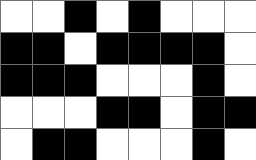[["white", "white", "black", "white", "black", "white", "white", "white"], ["black", "black", "white", "black", "black", "black", "black", "white"], ["black", "black", "black", "white", "white", "white", "black", "white"], ["white", "white", "white", "black", "black", "white", "black", "black"], ["white", "black", "black", "white", "white", "white", "black", "white"]]